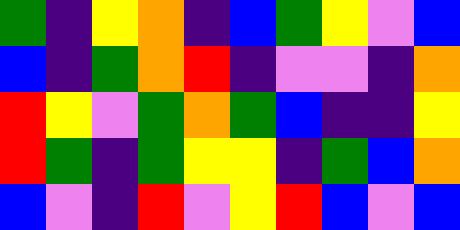[["green", "indigo", "yellow", "orange", "indigo", "blue", "green", "yellow", "violet", "blue"], ["blue", "indigo", "green", "orange", "red", "indigo", "violet", "violet", "indigo", "orange"], ["red", "yellow", "violet", "green", "orange", "green", "blue", "indigo", "indigo", "yellow"], ["red", "green", "indigo", "green", "yellow", "yellow", "indigo", "green", "blue", "orange"], ["blue", "violet", "indigo", "red", "violet", "yellow", "red", "blue", "violet", "blue"]]